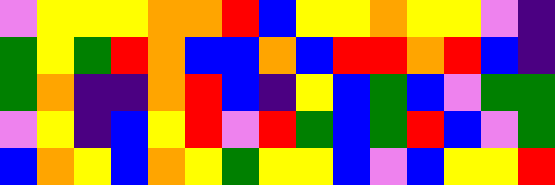[["violet", "yellow", "yellow", "yellow", "orange", "orange", "red", "blue", "yellow", "yellow", "orange", "yellow", "yellow", "violet", "indigo"], ["green", "yellow", "green", "red", "orange", "blue", "blue", "orange", "blue", "red", "red", "orange", "red", "blue", "indigo"], ["green", "orange", "indigo", "indigo", "orange", "red", "blue", "indigo", "yellow", "blue", "green", "blue", "violet", "green", "green"], ["violet", "yellow", "indigo", "blue", "yellow", "red", "violet", "red", "green", "blue", "green", "red", "blue", "violet", "green"], ["blue", "orange", "yellow", "blue", "orange", "yellow", "green", "yellow", "yellow", "blue", "violet", "blue", "yellow", "yellow", "red"]]